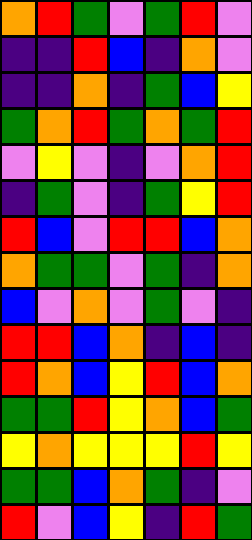[["orange", "red", "green", "violet", "green", "red", "violet"], ["indigo", "indigo", "red", "blue", "indigo", "orange", "violet"], ["indigo", "indigo", "orange", "indigo", "green", "blue", "yellow"], ["green", "orange", "red", "green", "orange", "green", "red"], ["violet", "yellow", "violet", "indigo", "violet", "orange", "red"], ["indigo", "green", "violet", "indigo", "green", "yellow", "red"], ["red", "blue", "violet", "red", "red", "blue", "orange"], ["orange", "green", "green", "violet", "green", "indigo", "orange"], ["blue", "violet", "orange", "violet", "green", "violet", "indigo"], ["red", "red", "blue", "orange", "indigo", "blue", "indigo"], ["red", "orange", "blue", "yellow", "red", "blue", "orange"], ["green", "green", "red", "yellow", "orange", "blue", "green"], ["yellow", "orange", "yellow", "yellow", "yellow", "red", "yellow"], ["green", "green", "blue", "orange", "green", "indigo", "violet"], ["red", "violet", "blue", "yellow", "indigo", "red", "green"]]